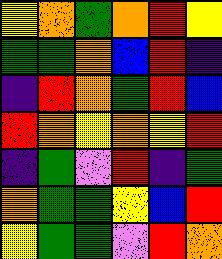[["yellow", "orange", "green", "orange", "red", "yellow"], ["green", "green", "orange", "blue", "red", "indigo"], ["indigo", "red", "orange", "green", "red", "blue"], ["red", "orange", "yellow", "orange", "yellow", "red"], ["indigo", "green", "violet", "red", "indigo", "green"], ["orange", "green", "green", "yellow", "blue", "red"], ["yellow", "green", "green", "violet", "red", "orange"]]